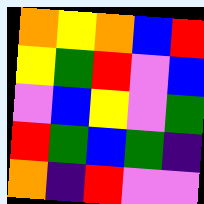[["orange", "yellow", "orange", "blue", "red"], ["yellow", "green", "red", "violet", "blue"], ["violet", "blue", "yellow", "violet", "green"], ["red", "green", "blue", "green", "indigo"], ["orange", "indigo", "red", "violet", "violet"]]